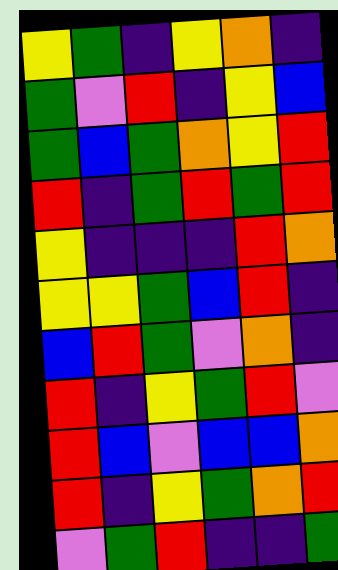[["yellow", "green", "indigo", "yellow", "orange", "indigo"], ["green", "violet", "red", "indigo", "yellow", "blue"], ["green", "blue", "green", "orange", "yellow", "red"], ["red", "indigo", "green", "red", "green", "red"], ["yellow", "indigo", "indigo", "indigo", "red", "orange"], ["yellow", "yellow", "green", "blue", "red", "indigo"], ["blue", "red", "green", "violet", "orange", "indigo"], ["red", "indigo", "yellow", "green", "red", "violet"], ["red", "blue", "violet", "blue", "blue", "orange"], ["red", "indigo", "yellow", "green", "orange", "red"], ["violet", "green", "red", "indigo", "indigo", "green"]]